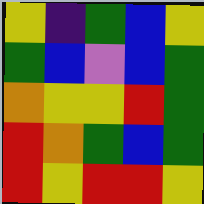[["yellow", "indigo", "green", "blue", "yellow"], ["green", "blue", "violet", "blue", "green"], ["orange", "yellow", "yellow", "red", "green"], ["red", "orange", "green", "blue", "green"], ["red", "yellow", "red", "red", "yellow"]]